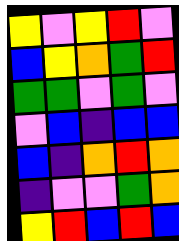[["yellow", "violet", "yellow", "red", "violet"], ["blue", "yellow", "orange", "green", "red"], ["green", "green", "violet", "green", "violet"], ["violet", "blue", "indigo", "blue", "blue"], ["blue", "indigo", "orange", "red", "orange"], ["indigo", "violet", "violet", "green", "orange"], ["yellow", "red", "blue", "red", "blue"]]